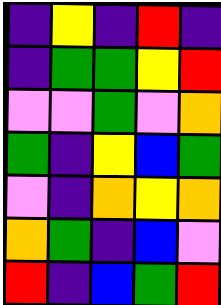[["indigo", "yellow", "indigo", "red", "indigo"], ["indigo", "green", "green", "yellow", "red"], ["violet", "violet", "green", "violet", "orange"], ["green", "indigo", "yellow", "blue", "green"], ["violet", "indigo", "orange", "yellow", "orange"], ["orange", "green", "indigo", "blue", "violet"], ["red", "indigo", "blue", "green", "red"]]